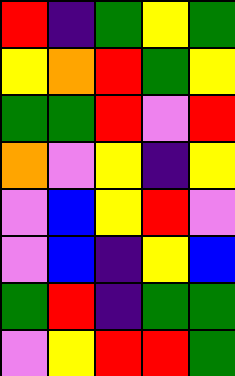[["red", "indigo", "green", "yellow", "green"], ["yellow", "orange", "red", "green", "yellow"], ["green", "green", "red", "violet", "red"], ["orange", "violet", "yellow", "indigo", "yellow"], ["violet", "blue", "yellow", "red", "violet"], ["violet", "blue", "indigo", "yellow", "blue"], ["green", "red", "indigo", "green", "green"], ["violet", "yellow", "red", "red", "green"]]